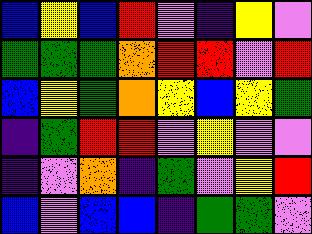[["blue", "yellow", "blue", "red", "violet", "indigo", "yellow", "violet"], ["green", "green", "green", "orange", "red", "red", "violet", "red"], ["blue", "yellow", "green", "orange", "yellow", "blue", "yellow", "green"], ["indigo", "green", "red", "red", "violet", "yellow", "violet", "violet"], ["indigo", "violet", "orange", "indigo", "green", "violet", "yellow", "red"], ["blue", "violet", "blue", "blue", "indigo", "green", "green", "violet"]]